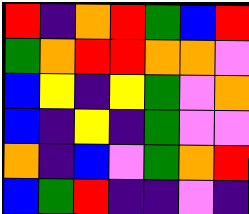[["red", "indigo", "orange", "red", "green", "blue", "red"], ["green", "orange", "red", "red", "orange", "orange", "violet"], ["blue", "yellow", "indigo", "yellow", "green", "violet", "orange"], ["blue", "indigo", "yellow", "indigo", "green", "violet", "violet"], ["orange", "indigo", "blue", "violet", "green", "orange", "red"], ["blue", "green", "red", "indigo", "indigo", "violet", "indigo"]]